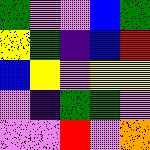[["green", "violet", "violet", "blue", "green"], ["yellow", "green", "indigo", "blue", "red"], ["blue", "yellow", "violet", "yellow", "yellow"], ["violet", "indigo", "green", "green", "violet"], ["violet", "violet", "red", "violet", "orange"]]